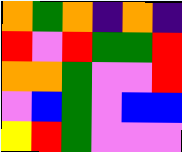[["orange", "green", "orange", "indigo", "orange", "indigo"], ["red", "violet", "red", "green", "green", "red"], ["orange", "orange", "green", "violet", "violet", "red"], ["violet", "blue", "green", "violet", "blue", "blue"], ["yellow", "red", "green", "violet", "violet", "violet"]]